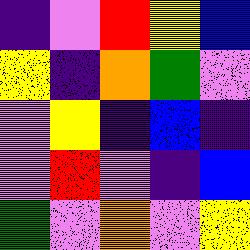[["indigo", "violet", "red", "yellow", "blue"], ["yellow", "indigo", "orange", "green", "violet"], ["violet", "yellow", "indigo", "blue", "indigo"], ["violet", "red", "violet", "indigo", "blue"], ["green", "violet", "orange", "violet", "yellow"]]